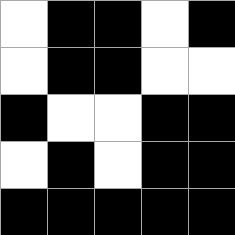[["white", "black", "black", "white", "black"], ["white", "black", "black", "white", "white"], ["black", "white", "white", "black", "black"], ["white", "black", "white", "black", "black"], ["black", "black", "black", "black", "black"]]